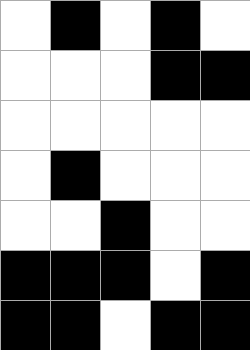[["white", "black", "white", "black", "white"], ["white", "white", "white", "black", "black"], ["white", "white", "white", "white", "white"], ["white", "black", "white", "white", "white"], ["white", "white", "black", "white", "white"], ["black", "black", "black", "white", "black"], ["black", "black", "white", "black", "black"]]